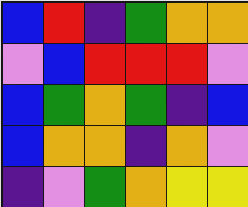[["blue", "red", "indigo", "green", "orange", "orange"], ["violet", "blue", "red", "red", "red", "violet"], ["blue", "green", "orange", "green", "indigo", "blue"], ["blue", "orange", "orange", "indigo", "orange", "violet"], ["indigo", "violet", "green", "orange", "yellow", "yellow"]]